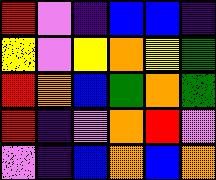[["red", "violet", "indigo", "blue", "blue", "indigo"], ["yellow", "violet", "yellow", "orange", "yellow", "green"], ["red", "orange", "blue", "green", "orange", "green"], ["red", "indigo", "violet", "orange", "red", "violet"], ["violet", "indigo", "blue", "orange", "blue", "orange"]]